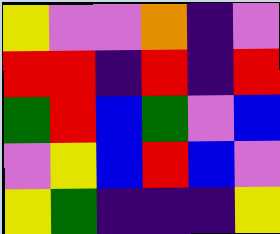[["yellow", "violet", "violet", "orange", "indigo", "violet"], ["red", "red", "indigo", "red", "indigo", "red"], ["green", "red", "blue", "green", "violet", "blue"], ["violet", "yellow", "blue", "red", "blue", "violet"], ["yellow", "green", "indigo", "indigo", "indigo", "yellow"]]